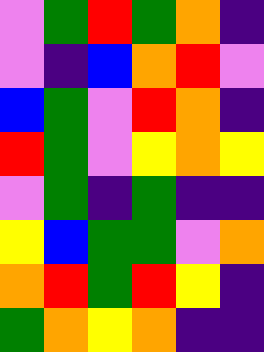[["violet", "green", "red", "green", "orange", "indigo"], ["violet", "indigo", "blue", "orange", "red", "violet"], ["blue", "green", "violet", "red", "orange", "indigo"], ["red", "green", "violet", "yellow", "orange", "yellow"], ["violet", "green", "indigo", "green", "indigo", "indigo"], ["yellow", "blue", "green", "green", "violet", "orange"], ["orange", "red", "green", "red", "yellow", "indigo"], ["green", "orange", "yellow", "orange", "indigo", "indigo"]]